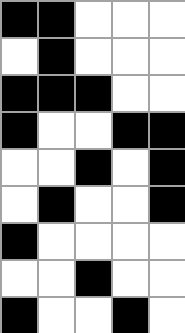[["black", "black", "white", "white", "white"], ["white", "black", "white", "white", "white"], ["black", "black", "black", "white", "white"], ["black", "white", "white", "black", "black"], ["white", "white", "black", "white", "black"], ["white", "black", "white", "white", "black"], ["black", "white", "white", "white", "white"], ["white", "white", "black", "white", "white"], ["black", "white", "white", "black", "white"]]